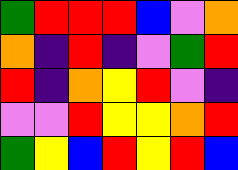[["green", "red", "red", "red", "blue", "violet", "orange"], ["orange", "indigo", "red", "indigo", "violet", "green", "red"], ["red", "indigo", "orange", "yellow", "red", "violet", "indigo"], ["violet", "violet", "red", "yellow", "yellow", "orange", "red"], ["green", "yellow", "blue", "red", "yellow", "red", "blue"]]